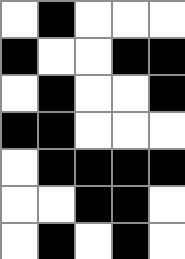[["white", "black", "white", "white", "white"], ["black", "white", "white", "black", "black"], ["white", "black", "white", "white", "black"], ["black", "black", "white", "white", "white"], ["white", "black", "black", "black", "black"], ["white", "white", "black", "black", "white"], ["white", "black", "white", "black", "white"]]